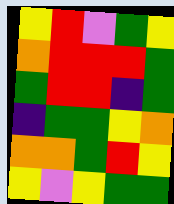[["yellow", "red", "violet", "green", "yellow"], ["orange", "red", "red", "red", "green"], ["green", "red", "red", "indigo", "green"], ["indigo", "green", "green", "yellow", "orange"], ["orange", "orange", "green", "red", "yellow"], ["yellow", "violet", "yellow", "green", "green"]]